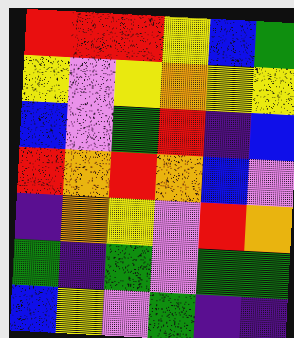[["red", "red", "red", "yellow", "blue", "green"], ["yellow", "violet", "yellow", "orange", "yellow", "yellow"], ["blue", "violet", "green", "red", "indigo", "blue"], ["red", "orange", "red", "orange", "blue", "violet"], ["indigo", "orange", "yellow", "violet", "red", "orange"], ["green", "indigo", "green", "violet", "green", "green"], ["blue", "yellow", "violet", "green", "indigo", "indigo"]]